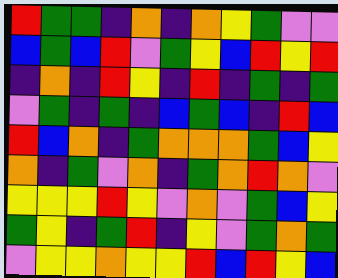[["red", "green", "green", "indigo", "orange", "indigo", "orange", "yellow", "green", "violet", "violet"], ["blue", "green", "blue", "red", "violet", "green", "yellow", "blue", "red", "yellow", "red"], ["indigo", "orange", "indigo", "red", "yellow", "indigo", "red", "indigo", "green", "indigo", "green"], ["violet", "green", "indigo", "green", "indigo", "blue", "green", "blue", "indigo", "red", "blue"], ["red", "blue", "orange", "indigo", "green", "orange", "orange", "orange", "green", "blue", "yellow"], ["orange", "indigo", "green", "violet", "orange", "indigo", "green", "orange", "red", "orange", "violet"], ["yellow", "yellow", "yellow", "red", "yellow", "violet", "orange", "violet", "green", "blue", "yellow"], ["green", "yellow", "indigo", "green", "red", "indigo", "yellow", "violet", "green", "orange", "green"], ["violet", "yellow", "yellow", "orange", "yellow", "yellow", "red", "blue", "red", "yellow", "blue"]]